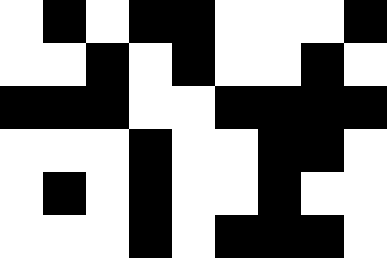[["white", "black", "white", "black", "black", "white", "white", "white", "black"], ["white", "white", "black", "white", "black", "white", "white", "black", "white"], ["black", "black", "black", "white", "white", "black", "black", "black", "black"], ["white", "white", "white", "black", "white", "white", "black", "black", "white"], ["white", "black", "white", "black", "white", "white", "black", "white", "white"], ["white", "white", "white", "black", "white", "black", "black", "black", "white"]]